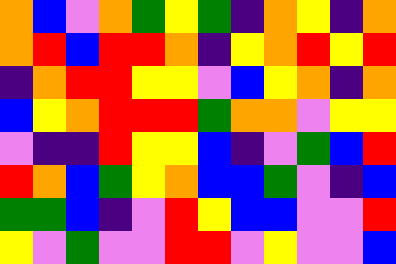[["orange", "blue", "violet", "orange", "green", "yellow", "green", "indigo", "orange", "yellow", "indigo", "orange"], ["orange", "red", "blue", "red", "red", "orange", "indigo", "yellow", "orange", "red", "yellow", "red"], ["indigo", "orange", "red", "red", "yellow", "yellow", "violet", "blue", "yellow", "orange", "indigo", "orange"], ["blue", "yellow", "orange", "red", "red", "red", "green", "orange", "orange", "violet", "yellow", "yellow"], ["violet", "indigo", "indigo", "red", "yellow", "yellow", "blue", "indigo", "violet", "green", "blue", "red"], ["red", "orange", "blue", "green", "yellow", "orange", "blue", "blue", "green", "violet", "indigo", "blue"], ["green", "green", "blue", "indigo", "violet", "red", "yellow", "blue", "blue", "violet", "violet", "red"], ["yellow", "violet", "green", "violet", "violet", "red", "red", "violet", "yellow", "violet", "violet", "blue"]]